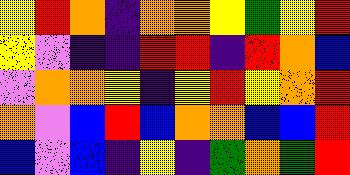[["yellow", "red", "orange", "indigo", "orange", "orange", "yellow", "green", "yellow", "red"], ["yellow", "violet", "indigo", "indigo", "red", "red", "indigo", "red", "orange", "blue"], ["violet", "orange", "orange", "yellow", "indigo", "yellow", "red", "yellow", "orange", "red"], ["orange", "violet", "blue", "red", "blue", "orange", "orange", "blue", "blue", "red"], ["blue", "violet", "blue", "indigo", "yellow", "indigo", "green", "orange", "green", "red"]]